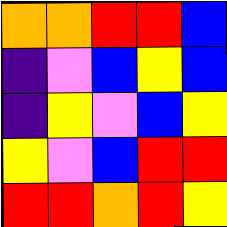[["orange", "orange", "red", "red", "blue"], ["indigo", "violet", "blue", "yellow", "blue"], ["indigo", "yellow", "violet", "blue", "yellow"], ["yellow", "violet", "blue", "red", "red"], ["red", "red", "orange", "red", "yellow"]]